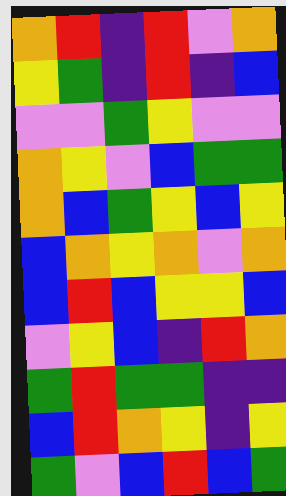[["orange", "red", "indigo", "red", "violet", "orange"], ["yellow", "green", "indigo", "red", "indigo", "blue"], ["violet", "violet", "green", "yellow", "violet", "violet"], ["orange", "yellow", "violet", "blue", "green", "green"], ["orange", "blue", "green", "yellow", "blue", "yellow"], ["blue", "orange", "yellow", "orange", "violet", "orange"], ["blue", "red", "blue", "yellow", "yellow", "blue"], ["violet", "yellow", "blue", "indigo", "red", "orange"], ["green", "red", "green", "green", "indigo", "indigo"], ["blue", "red", "orange", "yellow", "indigo", "yellow"], ["green", "violet", "blue", "red", "blue", "green"]]